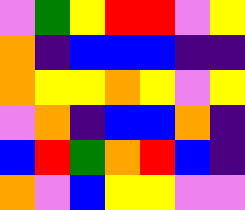[["violet", "green", "yellow", "red", "red", "violet", "yellow"], ["orange", "indigo", "blue", "blue", "blue", "indigo", "indigo"], ["orange", "yellow", "yellow", "orange", "yellow", "violet", "yellow"], ["violet", "orange", "indigo", "blue", "blue", "orange", "indigo"], ["blue", "red", "green", "orange", "red", "blue", "indigo"], ["orange", "violet", "blue", "yellow", "yellow", "violet", "violet"]]